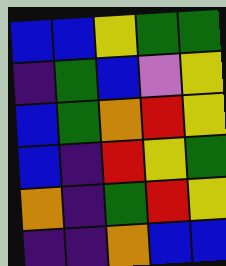[["blue", "blue", "yellow", "green", "green"], ["indigo", "green", "blue", "violet", "yellow"], ["blue", "green", "orange", "red", "yellow"], ["blue", "indigo", "red", "yellow", "green"], ["orange", "indigo", "green", "red", "yellow"], ["indigo", "indigo", "orange", "blue", "blue"]]